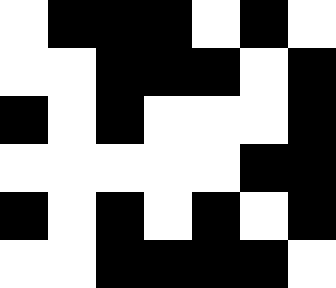[["white", "black", "black", "black", "white", "black", "white"], ["white", "white", "black", "black", "black", "white", "black"], ["black", "white", "black", "white", "white", "white", "black"], ["white", "white", "white", "white", "white", "black", "black"], ["black", "white", "black", "white", "black", "white", "black"], ["white", "white", "black", "black", "black", "black", "white"]]